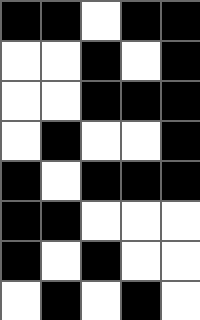[["black", "black", "white", "black", "black"], ["white", "white", "black", "white", "black"], ["white", "white", "black", "black", "black"], ["white", "black", "white", "white", "black"], ["black", "white", "black", "black", "black"], ["black", "black", "white", "white", "white"], ["black", "white", "black", "white", "white"], ["white", "black", "white", "black", "white"]]